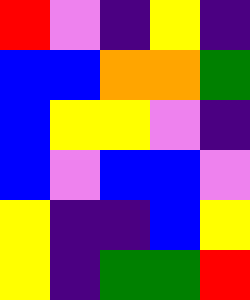[["red", "violet", "indigo", "yellow", "indigo"], ["blue", "blue", "orange", "orange", "green"], ["blue", "yellow", "yellow", "violet", "indigo"], ["blue", "violet", "blue", "blue", "violet"], ["yellow", "indigo", "indigo", "blue", "yellow"], ["yellow", "indigo", "green", "green", "red"]]